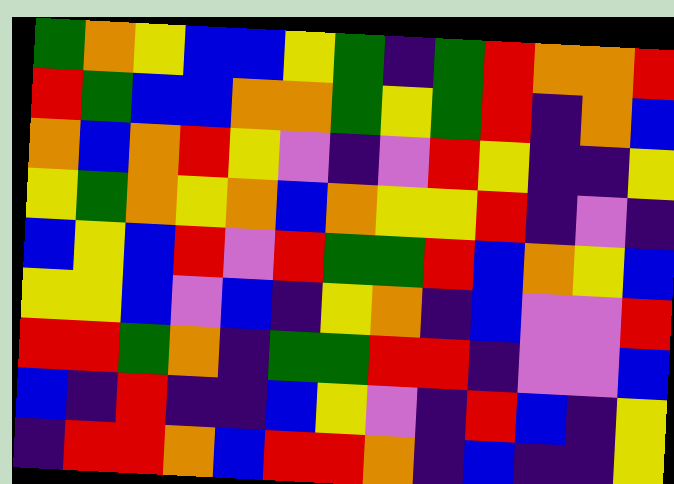[["green", "orange", "yellow", "blue", "blue", "yellow", "green", "indigo", "green", "red", "orange", "orange", "red"], ["red", "green", "blue", "blue", "orange", "orange", "green", "yellow", "green", "red", "indigo", "orange", "blue"], ["orange", "blue", "orange", "red", "yellow", "violet", "indigo", "violet", "red", "yellow", "indigo", "indigo", "yellow"], ["yellow", "green", "orange", "yellow", "orange", "blue", "orange", "yellow", "yellow", "red", "indigo", "violet", "indigo"], ["blue", "yellow", "blue", "red", "violet", "red", "green", "green", "red", "blue", "orange", "yellow", "blue"], ["yellow", "yellow", "blue", "violet", "blue", "indigo", "yellow", "orange", "indigo", "blue", "violet", "violet", "red"], ["red", "red", "green", "orange", "indigo", "green", "green", "red", "red", "indigo", "violet", "violet", "blue"], ["blue", "indigo", "red", "indigo", "indigo", "blue", "yellow", "violet", "indigo", "red", "blue", "indigo", "yellow"], ["indigo", "red", "red", "orange", "blue", "red", "red", "orange", "indigo", "blue", "indigo", "indigo", "yellow"]]